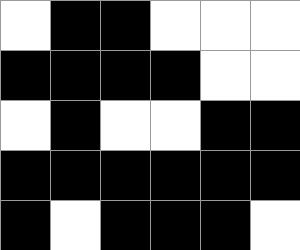[["white", "black", "black", "white", "white", "white"], ["black", "black", "black", "black", "white", "white"], ["white", "black", "white", "white", "black", "black"], ["black", "black", "black", "black", "black", "black"], ["black", "white", "black", "black", "black", "white"]]